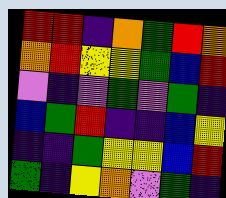[["red", "red", "indigo", "orange", "green", "red", "orange"], ["orange", "red", "yellow", "yellow", "green", "blue", "red"], ["violet", "indigo", "violet", "green", "violet", "green", "indigo"], ["blue", "green", "red", "indigo", "indigo", "blue", "yellow"], ["indigo", "indigo", "green", "yellow", "yellow", "blue", "red"], ["green", "indigo", "yellow", "orange", "violet", "green", "indigo"]]